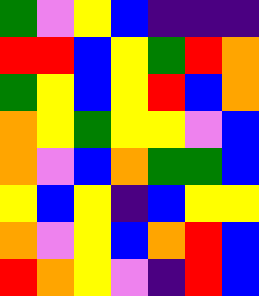[["green", "violet", "yellow", "blue", "indigo", "indigo", "indigo"], ["red", "red", "blue", "yellow", "green", "red", "orange"], ["green", "yellow", "blue", "yellow", "red", "blue", "orange"], ["orange", "yellow", "green", "yellow", "yellow", "violet", "blue"], ["orange", "violet", "blue", "orange", "green", "green", "blue"], ["yellow", "blue", "yellow", "indigo", "blue", "yellow", "yellow"], ["orange", "violet", "yellow", "blue", "orange", "red", "blue"], ["red", "orange", "yellow", "violet", "indigo", "red", "blue"]]